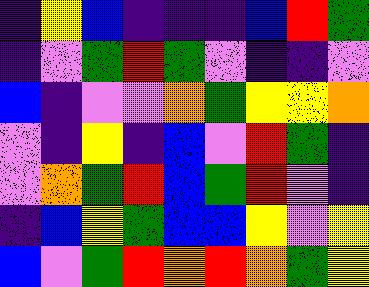[["indigo", "yellow", "blue", "indigo", "indigo", "indigo", "blue", "red", "green"], ["indigo", "violet", "green", "red", "green", "violet", "indigo", "indigo", "violet"], ["blue", "indigo", "violet", "violet", "orange", "green", "yellow", "yellow", "orange"], ["violet", "indigo", "yellow", "indigo", "blue", "violet", "red", "green", "indigo"], ["violet", "orange", "green", "red", "blue", "green", "red", "violet", "indigo"], ["indigo", "blue", "yellow", "green", "blue", "blue", "yellow", "violet", "yellow"], ["blue", "violet", "green", "red", "orange", "red", "orange", "green", "yellow"]]